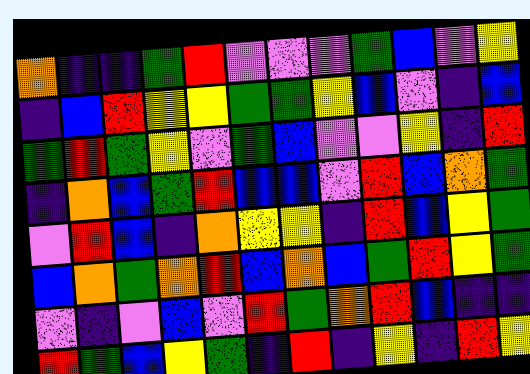[["orange", "indigo", "indigo", "green", "red", "violet", "violet", "violet", "green", "blue", "violet", "yellow"], ["indigo", "blue", "red", "yellow", "yellow", "green", "green", "yellow", "blue", "violet", "indigo", "blue"], ["green", "red", "green", "yellow", "violet", "green", "blue", "violet", "violet", "yellow", "indigo", "red"], ["indigo", "orange", "blue", "green", "red", "blue", "blue", "violet", "red", "blue", "orange", "green"], ["violet", "red", "blue", "indigo", "orange", "yellow", "yellow", "indigo", "red", "blue", "yellow", "green"], ["blue", "orange", "green", "orange", "red", "blue", "orange", "blue", "green", "red", "yellow", "green"], ["violet", "indigo", "violet", "blue", "violet", "red", "green", "orange", "red", "blue", "indigo", "indigo"], ["red", "green", "blue", "yellow", "green", "indigo", "red", "indigo", "yellow", "indigo", "red", "yellow"]]